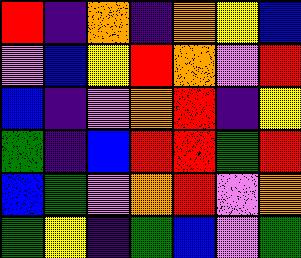[["red", "indigo", "orange", "indigo", "orange", "yellow", "blue"], ["violet", "blue", "yellow", "red", "orange", "violet", "red"], ["blue", "indigo", "violet", "orange", "red", "indigo", "yellow"], ["green", "indigo", "blue", "red", "red", "green", "red"], ["blue", "green", "violet", "orange", "red", "violet", "orange"], ["green", "yellow", "indigo", "green", "blue", "violet", "green"]]